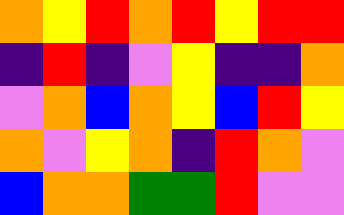[["orange", "yellow", "red", "orange", "red", "yellow", "red", "red"], ["indigo", "red", "indigo", "violet", "yellow", "indigo", "indigo", "orange"], ["violet", "orange", "blue", "orange", "yellow", "blue", "red", "yellow"], ["orange", "violet", "yellow", "orange", "indigo", "red", "orange", "violet"], ["blue", "orange", "orange", "green", "green", "red", "violet", "violet"]]